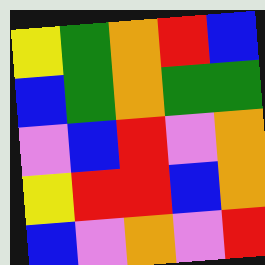[["yellow", "green", "orange", "red", "blue"], ["blue", "green", "orange", "green", "green"], ["violet", "blue", "red", "violet", "orange"], ["yellow", "red", "red", "blue", "orange"], ["blue", "violet", "orange", "violet", "red"]]